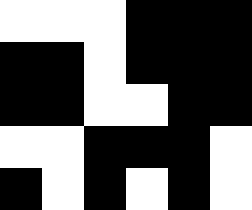[["white", "white", "white", "black", "black", "black"], ["black", "black", "white", "black", "black", "black"], ["black", "black", "white", "white", "black", "black"], ["white", "white", "black", "black", "black", "white"], ["black", "white", "black", "white", "black", "white"]]